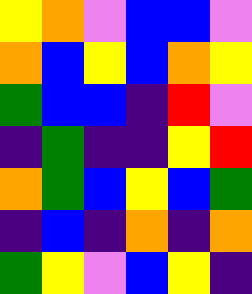[["yellow", "orange", "violet", "blue", "blue", "violet"], ["orange", "blue", "yellow", "blue", "orange", "yellow"], ["green", "blue", "blue", "indigo", "red", "violet"], ["indigo", "green", "indigo", "indigo", "yellow", "red"], ["orange", "green", "blue", "yellow", "blue", "green"], ["indigo", "blue", "indigo", "orange", "indigo", "orange"], ["green", "yellow", "violet", "blue", "yellow", "indigo"]]